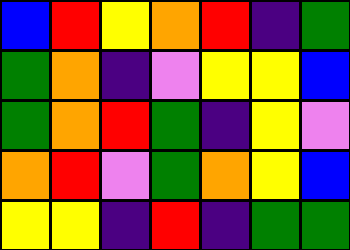[["blue", "red", "yellow", "orange", "red", "indigo", "green"], ["green", "orange", "indigo", "violet", "yellow", "yellow", "blue"], ["green", "orange", "red", "green", "indigo", "yellow", "violet"], ["orange", "red", "violet", "green", "orange", "yellow", "blue"], ["yellow", "yellow", "indigo", "red", "indigo", "green", "green"]]